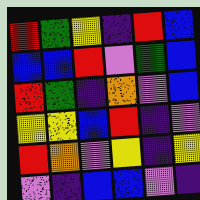[["red", "green", "yellow", "indigo", "red", "blue"], ["blue", "blue", "red", "violet", "green", "blue"], ["red", "green", "indigo", "orange", "violet", "blue"], ["yellow", "yellow", "blue", "red", "indigo", "violet"], ["red", "orange", "violet", "yellow", "indigo", "yellow"], ["violet", "indigo", "blue", "blue", "violet", "indigo"]]